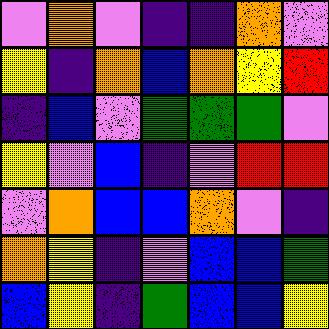[["violet", "orange", "violet", "indigo", "indigo", "orange", "violet"], ["yellow", "indigo", "orange", "blue", "orange", "yellow", "red"], ["indigo", "blue", "violet", "green", "green", "green", "violet"], ["yellow", "violet", "blue", "indigo", "violet", "red", "red"], ["violet", "orange", "blue", "blue", "orange", "violet", "indigo"], ["orange", "yellow", "indigo", "violet", "blue", "blue", "green"], ["blue", "yellow", "indigo", "green", "blue", "blue", "yellow"]]